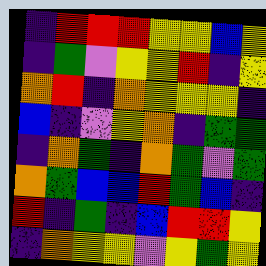[["indigo", "red", "red", "red", "yellow", "yellow", "blue", "yellow"], ["indigo", "green", "violet", "yellow", "yellow", "red", "indigo", "yellow"], ["orange", "red", "indigo", "orange", "yellow", "yellow", "yellow", "indigo"], ["blue", "indigo", "violet", "yellow", "orange", "indigo", "green", "green"], ["indigo", "orange", "green", "indigo", "orange", "green", "violet", "green"], ["orange", "green", "blue", "blue", "red", "green", "blue", "indigo"], ["red", "indigo", "green", "indigo", "blue", "red", "red", "yellow"], ["indigo", "orange", "yellow", "yellow", "violet", "yellow", "green", "yellow"]]